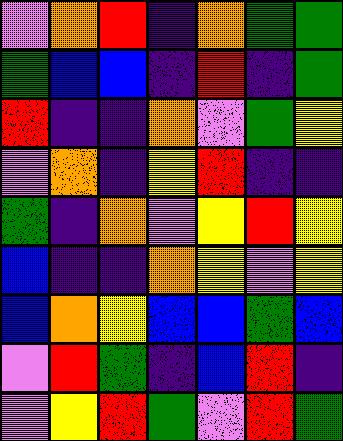[["violet", "orange", "red", "indigo", "orange", "green", "green"], ["green", "blue", "blue", "indigo", "red", "indigo", "green"], ["red", "indigo", "indigo", "orange", "violet", "green", "yellow"], ["violet", "orange", "indigo", "yellow", "red", "indigo", "indigo"], ["green", "indigo", "orange", "violet", "yellow", "red", "yellow"], ["blue", "indigo", "indigo", "orange", "yellow", "violet", "yellow"], ["blue", "orange", "yellow", "blue", "blue", "green", "blue"], ["violet", "red", "green", "indigo", "blue", "red", "indigo"], ["violet", "yellow", "red", "green", "violet", "red", "green"]]